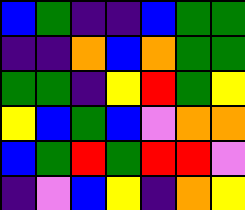[["blue", "green", "indigo", "indigo", "blue", "green", "green"], ["indigo", "indigo", "orange", "blue", "orange", "green", "green"], ["green", "green", "indigo", "yellow", "red", "green", "yellow"], ["yellow", "blue", "green", "blue", "violet", "orange", "orange"], ["blue", "green", "red", "green", "red", "red", "violet"], ["indigo", "violet", "blue", "yellow", "indigo", "orange", "yellow"]]